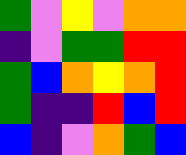[["green", "violet", "yellow", "violet", "orange", "orange"], ["indigo", "violet", "green", "green", "red", "red"], ["green", "blue", "orange", "yellow", "orange", "red"], ["green", "indigo", "indigo", "red", "blue", "red"], ["blue", "indigo", "violet", "orange", "green", "blue"]]